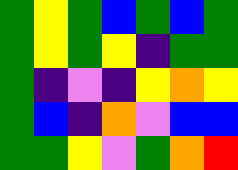[["green", "yellow", "green", "blue", "green", "blue", "green"], ["green", "yellow", "green", "yellow", "indigo", "green", "green"], ["green", "indigo", "violet", "indigo", "yellow", "orange", "yellow"], ["green", "blue", "indigo", "orange", "violet", "blue", "blue"], ["green", "green", "yellow", "violet", "green", "orange", "red"]]